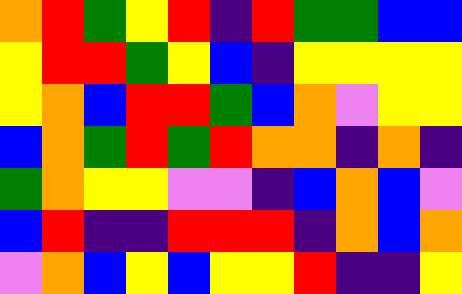[["orange", "red", "green", "yellow", "red", "indigo", "red", "green", "green", "blue", "blue"], ["yellow", "red", "red", "green", "yellow", "blue", "indigo", "yellow", "yellow", "yellow", "yellow"], ["yellow", "orange", "blue", "red", "red", "green", "blue", "orange", "violet", "yellow", "yellow"], ["blue", "orange", "green", "red", "green", "red", "orange", "orange", "indigo", "orange", "indigo"], ["green", "orange", "yellow", "yellow", "violet", "violet", "indigo", "blue", "orange", "blue", "violet"], ["blue", "red", "indigo", "indigo", "red", "red", "red", "indigo", "orange", "blue", "orange"], ["violet", "orange", "blue", "yellow", "blue", "yellow", "yellow", "red", "indigo", "indigo", "yellow"]]